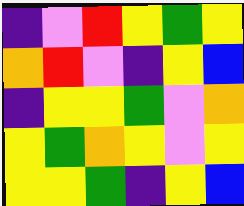[["indigo", "violet", "red", "yellow", "green", "yellow"], ["orange", "red", "violet", "indigo", "yellow", "blue"], ["indigo", "yellow", "yellow", "green", "violet", "orange"], ["yellow", "green", "orange", "yellow", "violet", "yellow"], ["yellow", "yellow", "green", "indigo", "yellow", "blue"]]